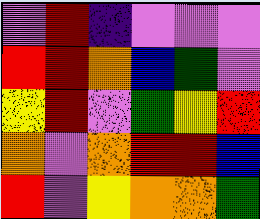[["violet", "red", "indigo", "violet", "violet", "violet"], ["red", "red", "orange", "blue", "green", "violet"], ["yellow", "red", "violet", "green", "yellow", "red"], ["orange", "violet", "orange", "red", "red", "blue"], ["red", "violet", "yellow", "orange", "orange", "green"]]